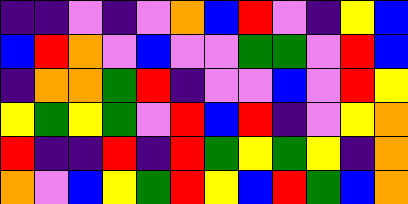[["indigo", "indigo", "violet", "indigo", "violet", "orange", "blue", "red", "violet", "indigo", "yellow", "blue"], ["blue", "red", "orange", "violet", "blue", "violet", "violet", "green", "green", "violet", "red", "blue"], ["indigo", "orange", "orange", "green", "red", "indigo", "violet", "violet", "blue", "violet", "red", "yellow"], ["yellow", "green", "yellow", "green", "violet", "red", "blue", "red", "indigo", "violet", "yellow", "orange"], ["red", "indigo", "indigo", "red", "indigo", "red", "green", "yellow", "green", "yellow", "indigo", "orange"], ["orange", "violet", "blue", "yellow", "green", "red", "yellow", "blue", "red", "green", "blue", "orange"]]